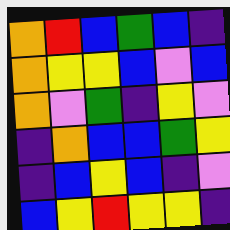[["orange", "red", "blue", "green", "blue", "indigo"], ["orange", "yellow", "yellow", "blue", "violet", "blue"], ["orange", "violet", "green", "indigo", "yellow", "violet"], ["indigo", "orange", "blue", "blue", "green", "yellow"], ["indigo", "blue", "yellow", "blue", "indigo", "violet"], ["blue", "yellow", "red", "yellow", "yellow", "indigo"]]